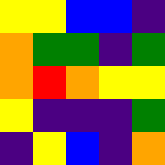[["yellow", "yellow", "blue", "blue", "indigo"], ["orange", "green", "green", "indigo", "green"], ["orange", "red", "orange", "yellow", "yellow"], ["yellow", "indigo", "indigo", "indigo", "green"], ["indigo", "yellow", "blue", "indigo", "orange"]]